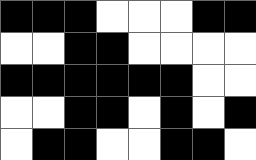[["black", "black", "black", "white", "white", "white", "black", "black"], ["white", "white", "black", "black", "white", "white", "white", "white"], ["black", "black", "black", "black", "black", "black", "white", "white"], ["white", "white", "black", "black", "white", "black", "white", "black"], ["white", "black", "black", "white", "white", "black", "black", "white"]]